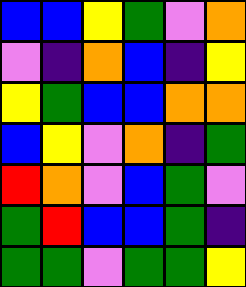[["blue", "blue", "yellow", "green", "violet", "orange"], ["violet", "indigo", "orange", "blue", "indigo", "yellow"], ["yellow", "green", "blue", "blue", "orange", "orange"], ["blue", "yellow", "violet", "orange", "indigo", "green"], ["red", "orange", "violet", "blue", "green", "violet"], ["green", "red", "blue", "blue", "green", "indigo"], ["green", "green", "violet", "green", "green", "yellow"]]